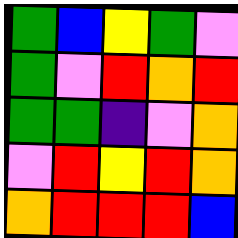[["green", "blue", "yellow", "green", "violet"], ["green", "violet", "red", "orange", "red"], ["green", "green", "indigo", "violet", "orange"], ["violet", "red", "yellow", "red", "orange"], ["orange", "red", "red", "red", "blue"]]